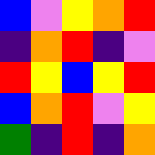[["blue", "violet", "yellow", "orange", "red"], ["indigo", "orange", "red", "indigo", "violet"], ["red", "yellow", "blue", "yellow", "red"], ["blue", "orange", "red", "violet", "yellow"], ["green", "indigo", "red", "indigo", "orange"]]